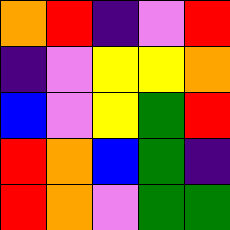[["orange", "red", "indigo", "violet", "red"], ["indigo", "violet", "yellow", "yellow", "orange"], ["blue", "violet", "yellow", "green", "red"], ["red", "orange", "blue", "green", "indigo"], ["red", "orange", "violet", "green", "green"]]